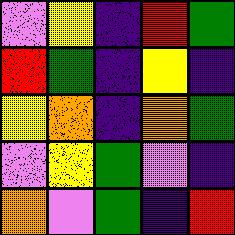[["violet", "yellow", "indigo", "red", "green"], ["red", "green", "indigo", "yellow", "indigo"], ["yellow", "orange", "indigo", "orange", "green"], ["violet", "yellow", "green", "violet", "indigo"], ["orange", "violet", "green", "indigo", "red"]]